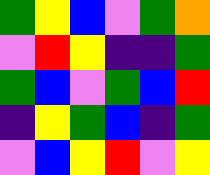[["green", "yellow", "blue", "violet", "green", "orange"], ["violet", "red", "yellow", "indigo", "indigo", "green"], ["green", "blue", "violet", "green", "blue", "red"], ["indigo", "yellow", "green", "blue", "indigo", "green"], ["violet", "blue", "yellow", "red", "violet", "yellow"]]